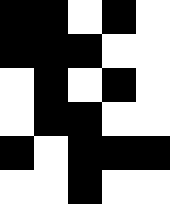[["black", "black", "white", "black", "white"], ["black", "black", "black", "white", "white"], ["white", "black", "white", "black", "white"], ["white", "black", "black", "white", "white"], ["black", "white", "black", "black", "black"], ["white", "white", "black", "white", "white"]]